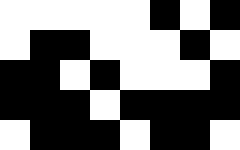[["white", "white", "white", "white", "white", "black", "white", "black"], ["white", "black", "black", "white", "white", "white", "black", "white"], ["black", "black", "white", "black", "white", "white", "white", "black"], ["black", "black", "black", "white", "black", "black", "black", "black"], ["white", "black", "black", "black", "white", "black", "black", "white"]]